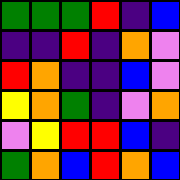[["green", "green", "green", "red", "indigo", "blue"], ["indigo", "indigo", "red", "indigo", "orange", "violet"], ["red", "orange", "indigo", "indigo", "blue", "violet"], ["yellow", "orange", "green", "indigo", "violet", "orange"], ["violet", "yellow", "red", "red", "blue", "indigo"], ["green", "orange", "blue", "red", "orange", "blue"]]